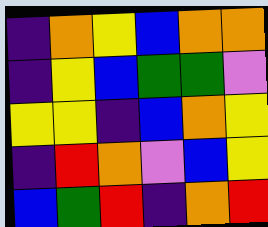[["indigo", "orange", "yellow", "blue", "orange", "orange"], ["indigo", "yellow", "blue", "green", "green", "violet"], ["yellow", "yellow", "indigo", "blue", "orange", "yellow"], ["indigo", "red", "orange", "violet", "blue", "yellow"], ["blue", "green", "red", "indigo", "orange", "red"]]